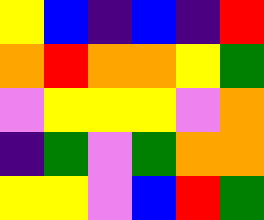[["yellow", "blue", "indigo", "blue", "indigo", "red"], ["orange", "red", "orange", "orange", "yellow", "green"], ["violet", "yellow", "yellow", "yellow", "violet", "orange"], ["indigo", "green", "violet", "green", "orange", "orange"], ["yellow", "yellow", "violet", "blue", "red", "green"]]